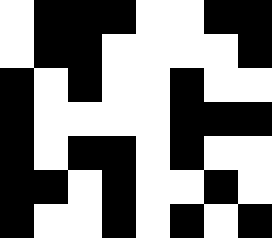[["white", "black", "black", "black", "white", "white", "black", "black"], ["white", "black", "black", "white", "white", "white", "white", "black"], ["black", "white", "black", "white", "white", "black", "white", "white"], ["black", "white", "white", "white", "white", "black", "black", "black"], ["black", "white", "black", "black", "white", "black", "white", "white"], ["black", "black", "white", "black", "white", "white", "black", "white"], ["black", "white", "white", "black", "white", "black", "white", "black"]]